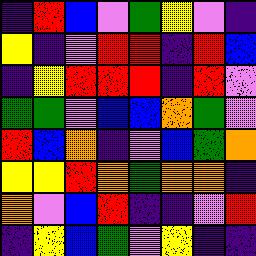[["indigo", "red", "blue", "violet", "green", "yellow", "violet", "indigo"], ["yellow", "indigo", "violet", "red", "red", "indigo", "red", "blue"], ["indigo", "yellow", "red", "red", "red", "indigo", "red", "violet"], ["green", "green", "violet", "blue", "blue", "orange", "green", "violet"], ["red", "blue", "orange", "indigo", "violet", "blue", "green", "orange"], ["yellow", "yellow", "red", "orange", "green", "orange", "orange", "indigo"], ["orange", "violet", "blue", "red", "indigo", "indigo", "violet", "red"], ["indigo", "yellow", "blue", "green", "violet", "yellow", "indigo", "indigo"]]